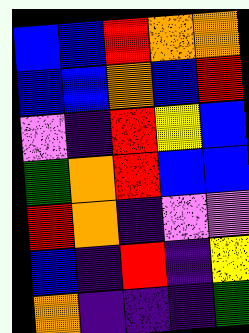[["blue", "blue", "red", "orange", "orange"], ["blue", "blue", "orange", "blue", "red"], ["violet", "indigo", "red", "yellow", "blue"], ["green", "orange", "red", "blue", "blue"], ["red", "orange", "indigo", "violet", "violet"], ["blue", "indigo", "red", "indigo", "yellow"], ["orange", "indigo", "indigo", "indigo", "green"]]